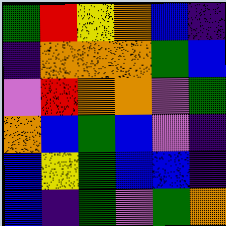[["green", "red", "yellow", "orange", "blue", "indigo"], ["indigo", "orange", "orange", "orange", "green", "blue"], ["violet", "red", "orange", "orange", "violet", "green"], ["orange", "blue", "green", "blue", "violet", "indigo"], ["blue", "yellow", "green", "blue", "blue", "indigo"], ["blue", "indigo", "green", "violet", "green", "orange"]]